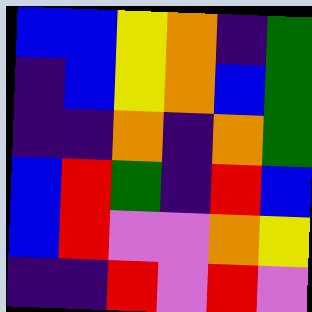[["blue", "blue", "yellow", "orange", "indigo", "green"], ["indigo", "blue", "yellow", "orange", "blue", "green"], ["indigo", "indigo", "orange", "indigo", "orange", "green"], ["blue", "red", "green", "indigo", "red", "blue"], ["blue", "red", "violet", "violet", "orange", "yellow"], ["indigo", "indigo", "red", "violet", "red", "violet"]]